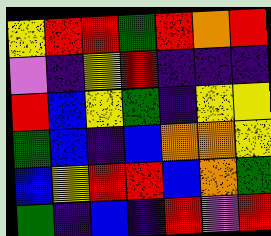[["yellow", "red", "red", "green", "red", "orange", "red"], ["violet", "indigo", "yellow", "red", "indigo", "indigo", "indigo"], ["red", "blue", "yellow", "green", "indigo", "yellow", "yellow"], ["green", "blue", "indigo", "blue", "orange", "orange", "yellow"], ["blue", "yellow", "red", "red", "blue", "orange", "green"], ["green", "indigo", "blue", "indigo", "red", "violet", "red"]]